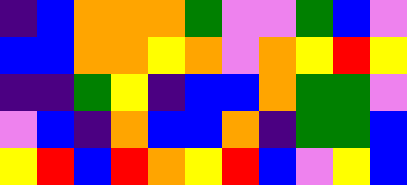[["indigo", "blue", "orange", "orange", "orange", "green", "violet", "violet", "green", "blue", "violet"], ["blue", "blue", "orange", "orange", "yellow", "orange", "violet", "orange", "yellow", "red", "yellow"], ["indigo", "indigo", "green", "yellow", "indigo", "blue", "blue", "orange", "green", "green", "violet"], ["violet", "blue", "indigo", "orange", "blue", "blue", "orange", "indigo", "green", "green", "blue"], ["yellow", "red", "blue", "red", "orange", "yellow", "red", "blue", "violet", "yellow", "blue"]]